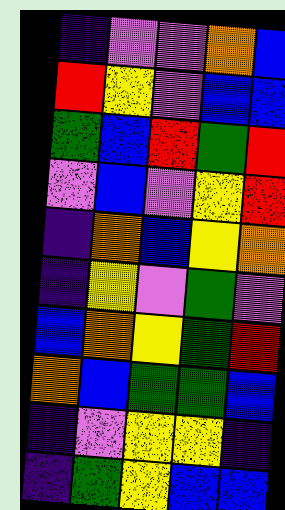[["indigo", "violet", "violet", "orange", "blue"], ["red", "yellow", "violet", "blue", "blue"], ["green", "blue", "red", "green", "red"], ["violet", "blue", "violet", "yellow", "red"], ["indigo", "orange", "blue", "yellow", "orange"], ["indigo", "yellow", "violet", "green", "violet"], ["blue", "orange", "yellow", "green", "red"], ["orange", "blue", "green", "green", "blue"], ["indigo", "violet", "yellow", "yellow", "indigo"], ["indigo", "green", "yellow", "blue", "blue"]]